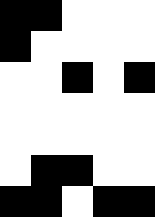[["black", "black", "white", "white", "white"], ["black", "white", "white", "white", "white"], ["white", "white", "black", "white", "black"], ["white", "white", "white", "white", "white"], ["white", "white", "white", "white", "white"], ["white", "black", "black", "white", "white"], ["black", "black", "white", "black", "black"]]